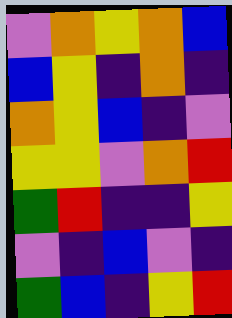[["violet", "orange", "yellow", "orange", "blue"], ["blue", "yellow", "indigo", "orange", "indigo"], ["orange", "yellow", "blue", "indigo", "violet"], ["yellow", "yellow", "violet", "orange", "red"], ["green", "red", "indigo", "indigo", "yellow"], ["violet", "indigo", "blue", "violet", "indigo"], ["green", "blue", "indigo", "yellow", "red"]]